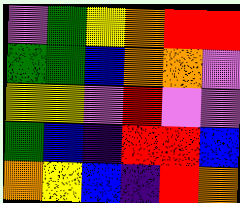[["violet", "green", "yellow", "orange", "red", "red"], ["green", "green", "blue", "orange", "orange", "violet"], ["yellow", "yellow", "violet", "red", "violet", "violet"], ["green", "blue", "indigo", "red", "red", "blue"], ["orange", "yellow", "blue", "indigo", "red", "orange"]]